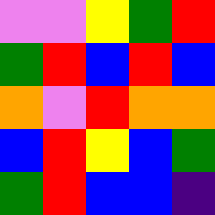[["violet", "violet", "yellow", "green", "red"], ["green", "red", "blue", "red", "blue"], ["orange", "violet", "red", "orange", "orange"], ["blue", "red", "yellow", "blue", "green"], ["green", "red", "blue", "blue", "indigo"]]